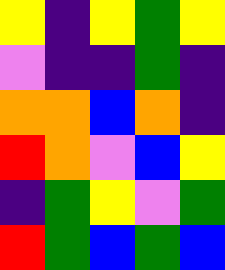[["yellow", "indigo", "yellow", "green", "yellow"], ["violet", "indigo", "indigo", "green", "indigo"], ["orange", "orange", "blue", "orange", "indigo"], ["red", "orange", "violet", "blue", "yellow"], ["indigo", "green", "yellow", "violet", "green"], ["red", "green", "blue", "green", "blue"]]